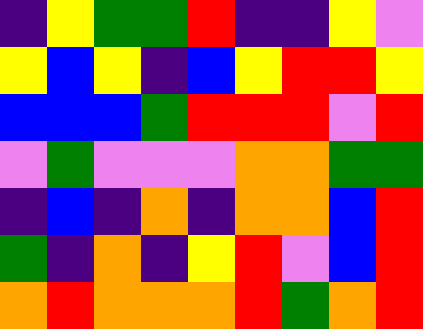[["indigo", "yellow", "green", "green", "red", "indigo", "indigo", "yellow", "violet"], ["yellow", "blue", "yellow", "indigo", "blue", "yellow", "red", "red", "yellow"], ["blue", "blue", "blue", "green", "red", "red", "red", "violet", "red"], ["violet", "green", "violet", "violet", "violet", "orange", "orange", "green", "green"], ["indigo", "blue", "indigo", "orange", "indigo", "orange", "orange", "blue", "red"], ["green", "indigo", "orange", "indigo", "yellow", "red", "violet", "blue", "red"], ["orange", "red", "orange", "orange", "orange", "red", "green", "orange", "red"]]